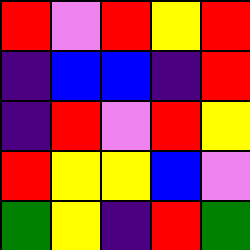[["red", "violet", "red", "yellow", "red"], ["indigo", "blue", "blue", "indigo", "red"], ["indigo", "red", "violet", "red", "yellow"], ["red", "yellow", "yellow", "blue", "violet"], ["green", "yellow", "indigo", "red", "green"]]